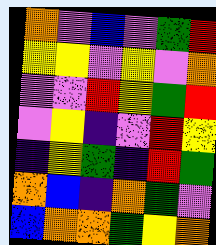[["orange", "violet", "blue", "violet", "green", "red"], ["yellow", "yellow", "violet", "yellow", "violet", "orange"], ["violet", "violet", "red", "yellow", "green", "red"], ["violet", "yellow", "indigo", "violet", "red", "yellow"], ["indigo", "yellow", "green", "indigo", "red", "green"], ["orange", "blue", "indigo", "orange", "green", "violet"], ["blue", "orange", "orange", "green", "yellow", "orange"]]